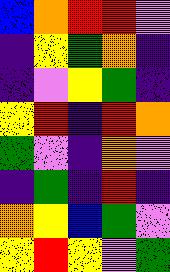[["blue", "orange", "red", "red", "violet"], ["indigo", "yellow", "green", "orange", "indigo"], ["indigo", "violet", "yellow", "green", "indigo"], ["yellow", "red", "indigo", "red", "orange"], ["green", "violet", "indigo", "orange", "violet"], ["indigo", "green", "indigo", "red", "indigo"], ["orange", "yellow", "blue", "green", "violet"], ["yellow", "red", "yellow", "violet", "green"]]